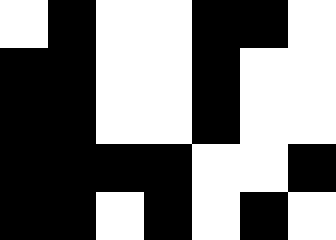[["white", "black", "white", "white", "black", "black", "white"], ["black", "black", "white", "white", "black", "white", "white"], ["black", "black", "white", "white", "black", "white", "white"], ["black", "black", "black", "black", "white", "white", "black"], ["black", "black", "white", "black", "white", "black", "white"]]